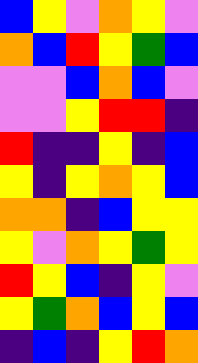[["blue", "yellow", "violet", "orange", "yellow", "violet"], ["orange", "blue", "red", "yellow", "green", "blue"], ["violet", "violet", "blue", "orange", "blue", "violet"], ["violet", "violet", "yellow", "red", "red", "indigo"], ["red", "indigo", "indigo", "yellow", "indigo", "blue"], ["yellow", "indigo", "yellow", "orange", "yellow", "blue"], ["orange", "orange", "indigo", "blue", "yellow", "yellow"], ["yellow", "violet", "orange", "yellow", "green", "yellow"], ["red", "yellow", "blue", "indigo", "yellow", "violet"], ["yellow", "green", "orange", "blue", "yellow", "blue"], ["indigo", "blue", "indigo", "yellow", "red", "orange"]]